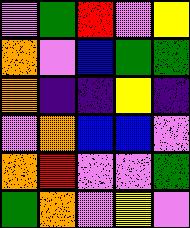[["violet", "green", "red", "violet", "yellow"], ["orange", "violet", "blue", "green", "green"], ["orange", "indigo", "indigo", "yellow", "indigo"], ["violet", "orange", "blue", "blue", "violet"], ["orange", "red", "violet", "violet", "green"], ["green", "orange", "violet", "yellow", "violet"]]